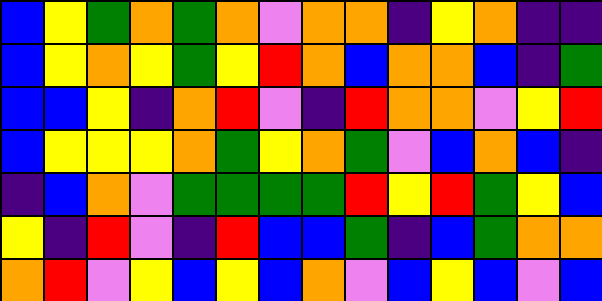[["blue", "yellow", "green", "orange", "green", "orange", "violet", "orange", "orange", "indigo", "yellow", "orange", "indigo", "indigo"], ["blue", "yellow", "orange", "yellow", "green", "yellow", "red", "orange", "blue", "orange", "orange", "blue", "indigo", "green"], ["blue", "blue", "yellow", "indigo", "orange", "red", "violet", "indigo", "red", "orange", "orange", "violet", "yellow", "red"], ["blue", "yellow", "yellow", "yellow", "orange", "green", "yellow", "orange", "green", "violet", "blue", "orange", "blue", "indigo"], ["indigo", "blue", "orange", "violet", "green", "green", "green", "green", "red", "yellow", "red", "green", "yellow", "blue"], ["yellow", "indigo", "red", "violet", "indigo", "red", "blue", "blue", "green", "indigo", "blue", "green", "orange", "orange"], ["orange", "red", "violet", "yellow", "blue", "yellow", "blue", "orange", "violet", "blue", "yellow", "blue", "violet", "blue"]]